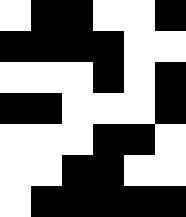[["white", "black", "black", "white", "white", "black"], ["black", "black", "black", "black", "white", "white"], ["white", "white", "white", "black", "white", "black"], ["black", "black", "white", "white", "white", "black"], ["white", "white", "white", "black", "black", "white"], ["white", "white", "black", "black", "white", "white"], ["white", "black", "black", "black", "black", "black"]]